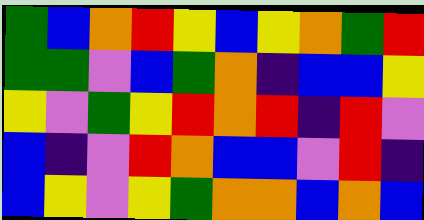[["green", "blue", "orange", "red", "yellow", "blue", "yellow", "orange", "green", "red"], ["green", "green", "violet", "blue", "green", "orange", "indigo", "blue", "blue", "yellow"], ["yellow", "violet", "green", "yellow", "red", "orange", "red", "indigo", "red", "violet"], ["blue", "indigo", "violet", "red", "orange", "blue", "blue", "violet", "red", "indigo"], ["blue", "yellow", "violet", "yellow", "green", "orange", "orange", "blue", "orange", "blue"]]